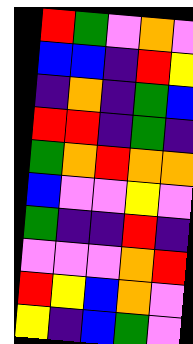[["red", "green", "violet", "orange", "violet"], ["blue", "blue", "indigo", "red", "yellow"], ["indigo", "orange", "indigo", "green", "blue"], ["red", "red", "indigo", "green", "indigo"], ["green", "orange", "red", "orange", "orange"], ["blue", "violet", "violet", "yellow", "violet"], ["green", "indigo", "indigo", "red", "indigo"], ["violet", "violet", "violet", "orange", "red"], ["red", "yellow", "blue", "orange", "violet"], ["yellow", "indigo", "blue", "green", "violet"]]